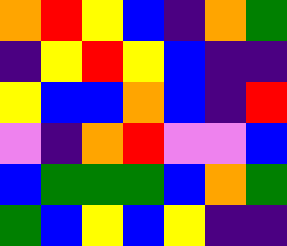[["orange", "red", "yellow", "blue", "indigo", "orange", "green"], ["indigo", "yellow", "red", "yellow", "blue", "indigo", "indigo"], ["yellow", "blue", "blue", "orange", "blue", "indigo", "red"], ["violet", "indigo", "orange", "red", "violet", "violet", "blue"], ["blue", "green", "green", "green", "blue", "orange", "green"], ["green", "blue", "yellow", "blue", "yellow", "indigo", "indigo"]]